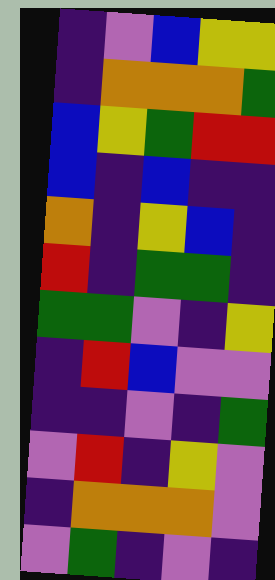[["indigo", "violet", "blue", "yellow", "yellow"], ["indigo", "orange", "orange", "orange", "green"], ["blue", "yellow", "green", "red", "red"], ["blue", "indigo", "blue", "indigo", "indigo"], ["orange", "indigo", "yellow", "blue", "indigo"], ["red", "indigo", "green", "green", "indigo"], ["green", "green", "violet", "indigo", "yellow"], ["indigo", "red", "blue", "violet", "violet"], ["indigo", "indigo", "violet", "indigo", "green"], ["violet", "red", "indigo", "yellow", "violet"], ["indigo", "orange", "orange", "orange", "violet"], ["violet", "green", "indigo", "violet", "indigo"]]